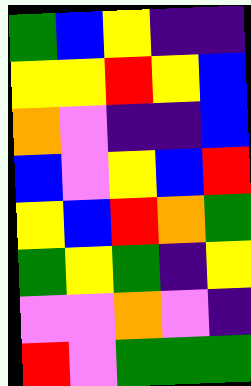[["green", "blue", "yellow", "indigo", "indigo"], ["yellow", "yellow", "red", "yellow", "blue"], ["orange", "violet", "indigo", "indigo", "blue"], ["blue", "violet", "yellow", "blue", "red"], ["yellow", "blue", "red", "orange", "green"], ["green", "yellow", "green", "indigo", "yellow"], ["violet", "violet", "orange", "violet", "indigo"], ["red", "violet", "green", "green", "green"]]